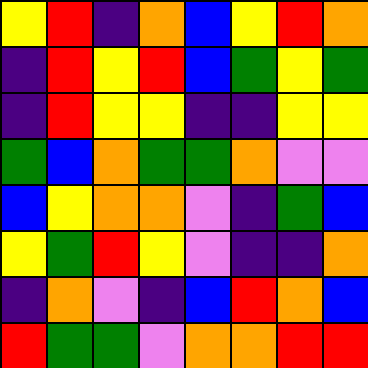[["yellow", "red", "indigo", "orange", "blue", "yellow", "red", "orange"], ["indigo", "red", "yellow", "red", "blue", "green", "yellow", "green"], ["indigo", "red", "yellow", "yellow", "indigo", "indigo", "yellow", "yellow"], ["green", "blue", "orange", "green", "green", "orange", "violet", "violet"], ["blue", "yellow", "orange", "orange", "violet", "indigo", "green", "blue"], ["yellow", "green", "red", "yellow", "violet", "indigo", "indigo", "orange"], ["indigo", "orange", "violet", "indigo", "blue", "red", "orange", "blue"], ["red", "green", "green", "violet", "orange", "orange", "red", "red"]]